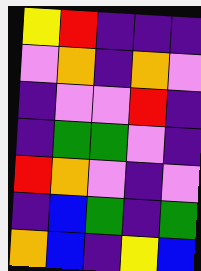[["yellow", "red", "indigo", "indigo", "indigo"], ["violet", "orange", "indigo", "orange", "violet"], ["indigo", "violet", "violet", "red", "indigo"], ["indigo", "green", "green", "violet", "indigo"], ["red", "orange", "violet", "indigo", "violet"], ["indigo", "blue", "green", "indigo", "green"], ["orange", "blue", "indigo", "yellow", "blue"]]